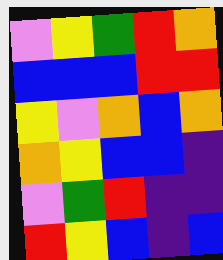[["violet", "yellow", "green", "red", "orange"], ["blue", "blue", "blue", "red", "red"], ["yellow", "violet", "orange", "blue", "orange"], ["orange", "yellow", "blue", "blue", "indigo"], ["violet", "green", "red", "indigo", "indigo"], ["red", "yellow", "blue", "indigo", "blue"]]